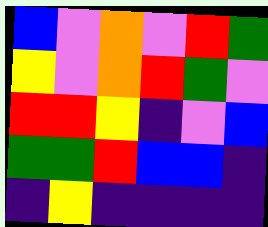[["blue", "violet", "orange", "violet", "red", "green"], ["yellow", "violet", "orange", "red", "green", "violet"], ["red", "red", "yellow", "indigo", "violet", "blue"], ["green", "green", "red", "blue", "blue", "indigo"], ["indigo", "yellow", "indigo", "indigo", "indigo", "indigo"]]